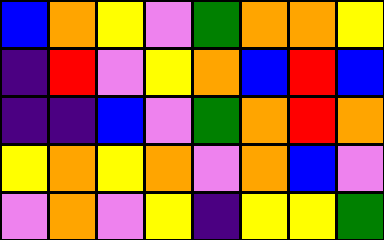[["blue", "orange", "yellow", "violet", "green", "orange", "orange", "yellow"], ["indigo", "red", "violet", "yellow", "orange", "blue", "red", "blue"], ["indigo", "indigo", "blue", "violet", "green", "orange", "red", "orange"], ["yellow", "orange", "yellow", "orange", "violet", "orange", "blue", "violet"], ["violet", "orange", "violet", "yellow", "indigo", "yellow", "yellow", "green"]]